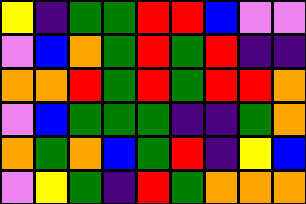[["yellow", "indigo", "green", "green", "red", "red", "blue", "violet", "violet"], ["violet", "blue", "orange", "green", "red", "green", "red", "indigo", "indigo"], ["orange", "orange", "red", "green", "red", "green", "red", "red", "orange"], ["violet", "blue", "green", "green", "green", "indigo", "indigo", "green", "orange"], ["orange", "green", "orange", "blue", "green", "red", "indigo", "yellow", "blue"], ["violet", "yellow", "green", "indigo", "red", "green", "orange", "orange", "orange"]]